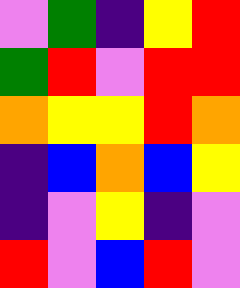[["violet", "green", "indigo", "yellow", "red"], ["green", "red", "violet", "red", "red"], ["orange", "yellow", "yellow", "red", "orange"], ["indigo", "blue", "orange", "blue", "yellow"], ["indigo", "violet", "yellow", "indigo", "violet"], ["red", "violet", "blue", "red", "violet"]]